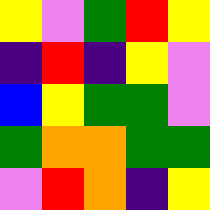[["yellow", "violet", "green", "red", "yellow"], ["indigo", "red", "indigo", "yellow", "violet"], ["blue", "yellow", "green", "green", "violet"], ["green", "orange", "orange", "green", "green"], ["violet", "red", "orange", "indigo", "yellow"]]